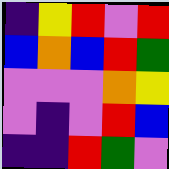[["indigo", "yellow", "red", "violet", "red"], ["blue", "orange", "blue", "red", "green"], ["violet", "violet", "violet", "orange", "yellow"], ["violet", "indigo", "violet", "red", "blue"], ["indigo", "indigo", "red", "green", "violet"]]